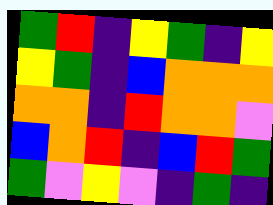[["green", "red", "indigo", "yellow", "green", "indigo", "yellow"], ["yellow", "green", "indigo", "blue", "orange", "orange", "orange"], ["orange", "orange", "indigo", "red", "orange", "orange", "violet"], ["blue", "orange", "red", "indigo", "blue", "red", "green"], ["green", "violet", "yellow", "violet", "indigo", "green", "indigo"]]